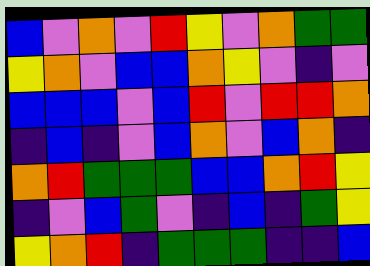[["blue", "violet", "orange", "violet", "red", "yellow", "violet", "orange", "green", "green"], ["yellow", "orange", "violet", "blue", "blue", "orange", "yellow", "violet", "indigo", "violet"], ["blue", "blue", "blue", "violet", "blue", "red", "violet", "red", "red", "orange"], ["indigo", "blue", "indigo", "violet", "blue", "orange", "violet", "blue", "orange", "indigo"], ["orange", "red", "green", "green", "green", "blue", "blue", "orange", "red", "yellow"], ["indigo", "violet", "blue", "green", "violet", "indigo", "blue", "indigo", "green", "yellow"], ["yellow", "orange", "red", "indigo", "green", "green", "green", "indigo", "indigo", "blue"]]